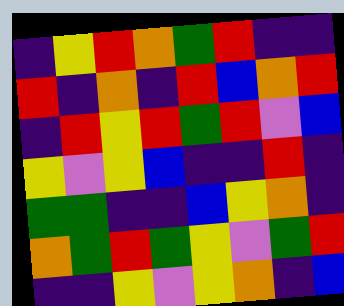[["indigo", "yellow", "red", "orange", "green", "red", "indigo", "indigo"], ["red", "indigo", "orange", "indigo", "red", "blue", "orange", "red"], ["indigo", "red", "yellow", "red", "green", "red", "violet", "blue"], ["yellow", "violet", "yellow", "blue", "indigo", "indigo", "red", "indigo"], ["green", "green", "indigo", "indigo", "blue", "yellow", "orange", "indigo"], ["orange", "green", "red", "green", "yellow", "violet", "green", "red"], ["indigo", "indigo", "yellow", "violet", "yellow", "orange", "indigo", "blue"]]